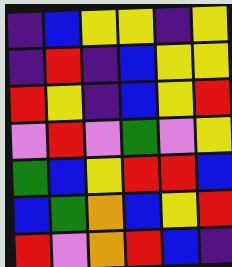[["indigo", "blue", "yellow", "yellow", "indigo", "yellow"], ["indigo", "red", "indigo", "blue", "yellow", "yellow"], ["red", "yellow", "indigo", "blue", "yellow", "red"], ["violet", "red", "violet", "green", "violet", "yellow"], ["green", "blue", "yellow", "red", "red", "blue"], ["blue", "green", "orange", "blue", "yellow", "red"], ["red", "violet", "orange", "red", "blue", "indigo"]]